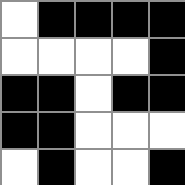[["white", "black", "black", "black", "black"], ["white", "white", "white", "white", "black"], ["black", "black", "white", "black", "black"], ["black", "black", "white", "white", "white"], ["white", "black", "white", "white", "black"]]